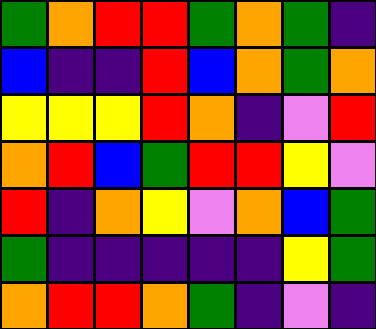[["green", "orange", "red", "red", "green", "orange", "green", "indigo"], ["blue", "indigo", "indigo", "red", "blue", "orange", "green", "orange"], ["yellow", "yellow", "yellow", "red", "orange", "indigo", "violet", "red"], ["orange", "red", "blue", "green", "red", "red", "yellow", "violet"], ["red", "indigo", "orange", "yellow", "violet", "orange", "blue", "green"], ["green", "indigo", "indigo", "indigo", "indigo", "indigo", "yellow", "green"], ["orange", "red", "red", "orange", "green", "indigo", "violet", "indigo"]]